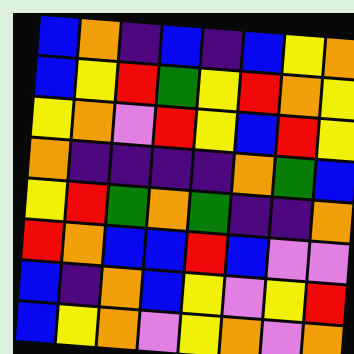[["blue", "orange", "indigo", "blue", "indigo", "blue", "yellow", "orange"], ["blue", "yellow", "red", "green", "yellow", "red", "orange", "yellow"], ["yellow", "orange", "violet", "red", "yellow", "blue", "red", "yellow"], ["orange", "indigo", "indigo", "indigo", "indigo", "orange", "green", "blue"], ["yellow", "red", "green", "orange", "green", "indigo", "indigo", "orange"], ["red", "orange", "blue", "blue", "red", "blue", "violet", "violet"], ["blue", "indigo", "orange", "blue", "yellow", "violet", "yellow", "red"], ["blue", "yellow", "orange", "violet", "yellow", "orange", "violet", "orange"]]